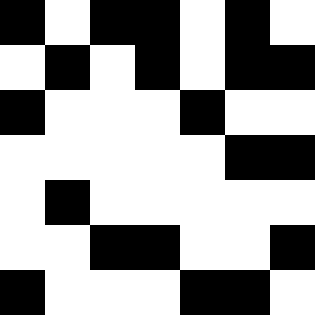[["black", "white", "black", "black", "white", "black", "white"], ["white", "black", "white", "black", "white", "black", "black"], ["black", "white", "white", "white", "black", "white", "white"], ["white", "white", "white", "white", "white", "black", "black"], ["white", "black", "white", "white", "white", "white", "white"], ["white", "white", "black", "black", "white", "white", "black"], ["black", "white", "white", "white", "black", "black", "white"]]